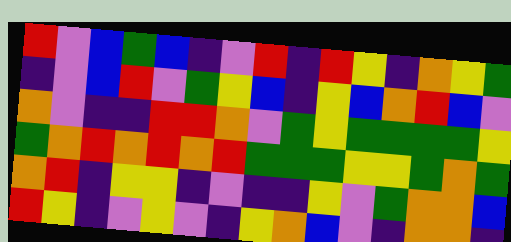[["red", "violet", "blue", "green", "blue", "indigo", "violet", "red", "indigo", "red", "yellow", "indigo", "orange", "yellow", "green"], ["indigo", "violet", "blue", "red", "violet", "green", "yellow", "blue", "indigo", "yellow", "blue", "orange", "red", "blue", "violet"], ["orange", "violet", "indigo", "indigo", "red", "red", "orange", "violet", "green", "yellow", "green", "green", "green", "green", "yellow"], ["green", "orange", "red", "orange", "red", "orange", "red", "green", "green", "green", "yellow", "yellow", "green", "orange", "green"], ["orange", "red", "indigo", "yellow", "yellow", "indigo", "violet", "indigo", "indigo", "yellow", "violet", "green", "orange", "orange", "blue"], ["red", "yellow", "indigo", "violet", "yellow", "violet", "indigo", "yellow", "orange", "blue", "violet", "indigo", "orange", "orange", "indigo"]]